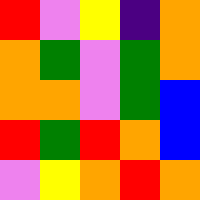[["red", "violet", "yellow", "indigo", "orange"], ["orange", "green", "violet", "green", "orange"], ["orange", "orange", "violet", "green", "blue"], ["red", "green", "red", "orange", "blue"], ["violet", "yellow", "orange", "red", "orange"]]